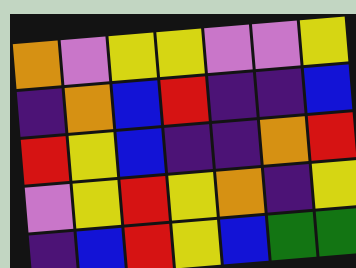[["orange", "violet", "yellow", "yellow", "violet", "violet", "yellow"], ["indigo", "orange", "blue", "red", "indigo", "indigo", "blue"], ["red", "yellow", "blue", "indigo", "indigo", "orange", "red"], ["violet", "yellow", "red", "yellow", "orange", "indigo", "yellow"], ["indigo", "blue", "red", "yellow", "blue", "green", "green"]]